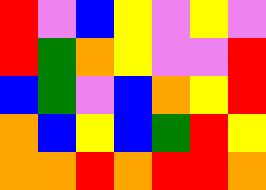[["red", "violet", "blue", "yellow", "violet", "yellow", "violet"], ["red", "green", "orange", "yellow", "violet", "violet", "red"], ["blue", "green", "violet", "blue", "orange", "yellow", "red"], ["orange", "blue", "yellow", "blue", "green", "red", "yellow"], ["orange", "orange", "red", "orange", "red", "red", "orange"]]